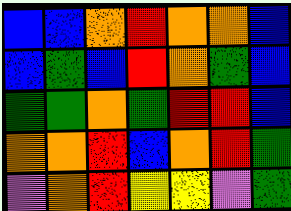[["blue", "blue", "orange", "red", "orange", "orange", "blue"], ["blue", "green", "blue", "red", "orange", "green", "blue"], ["green", "green", "orange", "green", "red", "red", "blue"], ["orange", "orange", "red", "blue", "orange", "red", "green"], ["violet", "orange", "red", "yellow", "yellow", "violet", "green"]]